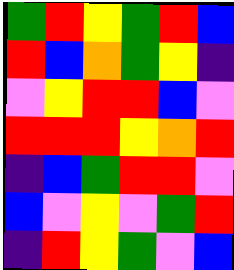[["green", "red", "yellow", "green", "red", "blue"], ["red", "blue", "orange", "green", "yellow", "indigo"], ["violet", "yellow", "red", "red", "blue", "violet"], ["red", "red", "red", "yellow", "orange", "red"], ["indigo", "blue", "green", "red", "red", "violet"], ["blue", "violet", "yellow", "violet", "green", "red"], ["indigo", "red", "yellow", "green", "violet", "blue"]]